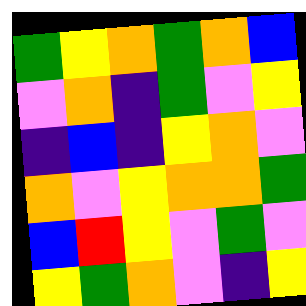[["green", "yellow", "orange", "green", "orange", "blue"], ["violet", "orange", "indigo", "green", "violet", "yellow"], ["indigo", "blue", "indigo", "yellow", "orange", "violet"], ["orange", "violet", "yellow", "orange", "orange", "green"], ["blue", "red", "yellow", "violet", "green", "violet"], ["yellow", "green", "orange", "violet", "indigo", "yellow"]]